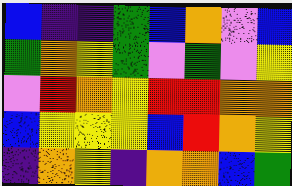[["blue", "indigo", "indigo", "green", "blue", "orange", "violet", "blue"], ["green", "orange", "yellow", "green", "violet", "green", "violet", "yellow"], ["violet", "red", "orange", "yellow", "red", "red", "orange", "orange"], ["blue", "yellow", "yellow", "yellow", "blue", "red", "orange", "yellow"], ["indigo", "orange", "yellow", "indigo", "orange", "orange", "blue", "green"]]